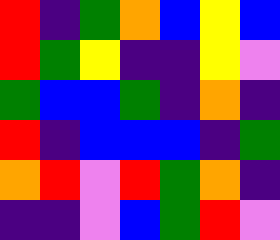[["red", "indigo", "green", "orange", "blue", "yellow", "blue"], ["red", "green", "yellow", "indigo", "indigo", "yellow", "violet"], ["green", "blue", "blue", "green", "indigo", "orange", "indigo"], ["red", "indigo", "blue", "blue", "blue", "indigo", "green"], ["orange", "red", "violet", "red", "green", "orange", "indigo"], ["indigo", "indigo", "violet", "blue", "green", "red", "violet"]]